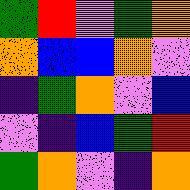[["green", "red", "violet", "green", "orange"], ["orange", "blue", "blue", "orange", "violet"], ["indigo", "green", "orange", "violet", "blue"], ["violet", "indigo", "blue", "green", "red"], ["green", "orange", "violet", "indigo", "orange"]]